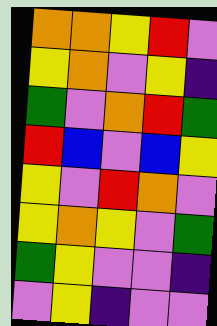[["orange", "orange", "yellow", "red", "violet"], ["yellow", "orange", "violet", "yellow", "indigo"], ["green", "violet", "orange", "red", "green"], ["red", "blue", "violet", "blue", "yellow"], ["yellow", "violet", "red", "orange", "violet"], ["yellow", "orange", "yellow", "violet", "green"], ["green", "yellow", "violet", "violet", "indigo"], ["violet", "yellow", "indigo", "violet", "violet"]]